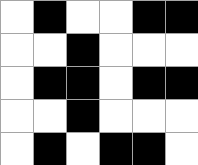[["white", "black", "white", "white", "black", "black"], ["white", "white", "black", "white", "white", "white"], ["white", "black", "black", "white", "black", "black"], ["white", "white", "black", "white", "white", "white"], ["white", "black", "white", "black", "black", "white"]]